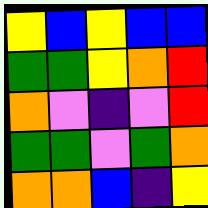[["yellow", "blue", "yellow", "blue", "blue"], ["green", "green", "yellow", "orange", "red"], ["orange", "violet", "indigo", "violet", "red"], ["green", "green", "violet", "green", "orange"], ["orange", "orange", "blue", "indigo", "yellow"]]